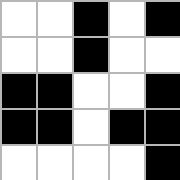[["white", "white", "black", "white", "black"], ["white", "white", "black", "white", "white"], ["black", "black", "white", "white", "black"], ["black", "black", "white", "black", "black"], ["white", "white", "white", "white", "black"]]